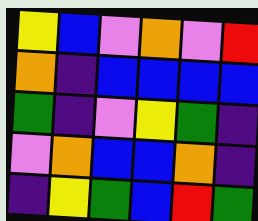[["yellow", "blue", "violet", "orange", "violet", "red"], ["orange", "indigo", "blue", "blue", "blue", "blue"], ["green", "indigo", "violet", "yellow", "green", "indigo"], ["violet", "orange", "blue", "blue", "orange", "indigo"], ["indigo", "yellow", "green", "blue", "red", "green"]]